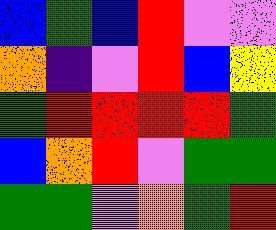[["blue", "green", "blue", "red", "violet", "violet"], ["orange", "indigo", "violet", "red", "blue", "yellow"], ["green", "red", "red", "red", "red", "green"], ["blue", "orange", "red", "violet", "green", "green"], ["green", "green", "violet", "orange", "green", "red"]]